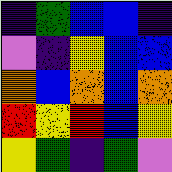[["indigo", "green", "blue", "blue", "indigo"], ["violet", "indigo", "yellow", "blue", "blue"], ["orange", "blue", "orange", "blue", "orange"], ["red", "yellow", "red", "blue", "yellow"], ["yellow", "green", "indigo", "green", "violet"]]